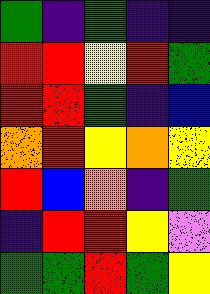[["green", "indigo", "green", "indigo", "indigo"], ["red", "red", "yellow", "red", "green"], ["red", "red", "green", "indigo", "blue"], ["orange", "red", "yellow", "orange", "yellow"], ["red", "blue", "orange", "indigo", "green"], ["indigo", "red", "red", "yellow", "violet"], ["green", "green", "red", "green", "yellow"]]